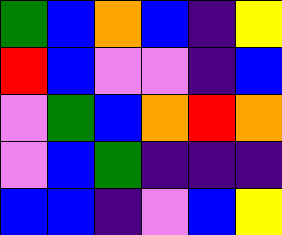[["green", "blue", "orange", "blue", "indigo", "yellow"], ["red", "blue", "violet", "violet", "indigo", "blue"], ["violet", "green", "blue", "orange", "red", "orange"], ["violet", "blue", "green", "indigo", "indigo", "indigo"], ["blue", "blue", "indigo", "violet", "blue", "yellow"]]